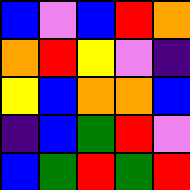[["blue", "violet", "blue", "red", "orange"], ["orange", "red", "yellow", "violet", "indigo"], ["yellow", "blue", "orange", "orange", "blue"], ["indigo", "blue", "green", "red", "violet"], ["blue", "green", "red", "green", "red"]]